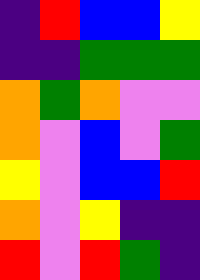[["indigo", "red", "blue", "blue", "yellow"], ["indigo", "indigo", "green", "green", "green"], ["orange", "green", "orange", "violet", "violet"], ["orange", "violet", "blue", "violet", "green"], ["yellow", "violet", "blue", "blue", "red"], ["orange", "violet", "yellow", "indigo", "indigo"], ["red", "violet", "red", "green", "indigo"]]